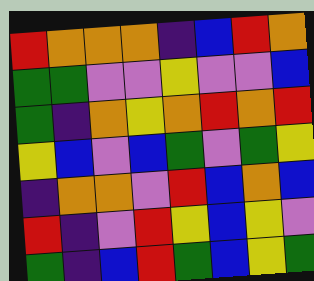[["red", "orange", "orange", "orange", "indigo", "blue", "red", "orange"], ["green", "green", "violet", "violet", "yellow", "violet", "violet", "blue"], ["green", "indigo", "orange", "yellow", "orange", "red", "orange", "red"], ["yellow", "blue", "violet", "blue", "green", "violet", "green", "yellow"], ["indigo", "orange", "orange", "violet", "red", "blue", "orange", "blue"], ["red", "indigo", "violet", "red", "yellow", "blue", "yellow", "violet"], ["green", "indigo", "blue", "red", "green", "blue", "yellow", "green"]]